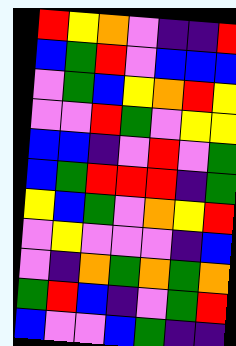[["red", "yellow", "orange", "violet", "indigo", "indigo", "red"], ["blue", "green", "red", "violet", "blue", "blue", "blue"], ["violet", "green", "blue", "yellow", "orange", "red", "yellow"], ["violet", "violet", "red", "green", "violet", "yellow", "yellow"], ["blue", "blue", "indigo", "violet", "red", "violet", "green"], ["blue", "green", "red", "red", "red", "indigo", "green"], ["yellow", "blue", "green", "violet", "orange", "yellow", "red"], ["violet", "yellow", "violet", "violet", "violet", "indigo", "blue"], ["violet", "indigo", "orange", "green", "orange", "green", "orange"], ["green", "red", "blue", "indigo", "violet", "green", "red"], ["blue", "violet", "violet", "blue", "green", "indigo", "indigo"]]